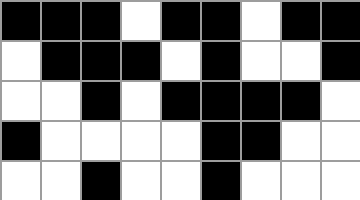[["black", "black", "black", "white", "black", "black", "white", "black", "black"], ["white", "black", "black", "black", "white", "black", "white", "white", "black"], ["white", "white", "black", "white", "black", "black", "black", "black", "white"], ["black", "white", "white", "white", "white", "black", "black", "white", "white"], ["white", "white", "black", "white", "white", "black", "white", "white", "white"]]